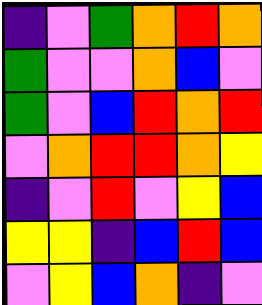[["indigo", "violet", "green", "orange", "red", "orange"], ["green", "violet", "violet", "orange", "blue", "violet"], ["green", "violet", "blue", "red", "orange", "red"], ["violet", "orange", "red", "red", "orange", "yellow"], ["indigo", "violet", "red", "violet", "yellow", "blue"], ["yellow", "yellow", "indigo", "blue", "red", "blue"], ["violet", "yellow", "blue", "orange", "indigo", "violet"]]